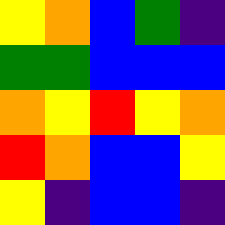[["yellow", "orange", "blue", "green", "indigo"], ["green", "green", "blue", "blue", "blue"], ["orange", "yellow", "red", "yellow", "orange"], ["red", "orange", "blue", "blue", "yellow"], ["yellow", "indigo", "blue", "blue", "indigo"]]